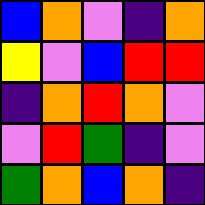[["blue", "orange", "violet", "indigo", "orange"], ["yellow", "violet", "blue", "red", "red"], ["indigo", "orange", "red", "orange", "violet"], ["violet", "red", "green", "indigo", "violet"], ["green", "orange", "blue", "orange", "indigo"]]